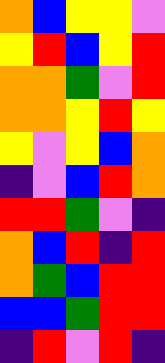[["orange", "blue", "yellow", "yellow", "violet"], ["yellow", "red", "blue", "yellow", "red"], ["orange", "orange", "green", "violet", "red"], ["orange", "orange", "yellow", "red", "yellow"], ["yellow", "violet", "yellow", "blue", "orange"], ["indigo", "violet", "blue", "red", "orange"], ["red", "red", "green", "violet", "indigo"], ["orange", "blue", "red", "indigo", "red"], ["orange", "green", "blue", "red", "red"], ["blue", "blue", "green", "red", "red"], ["indigo", "red", "violet", "red", "indigo"]]